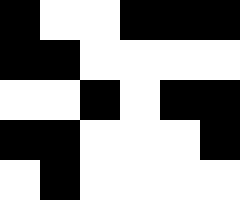[["black", "white", "white", "black", "black", "black"], ["black", "black", "white", "white", "white", "white"], ["white", "white", "black", "white", "black", "black"], ["black", "black", "white", "white", "white", "black"], ["white", "black", "white", "white", "white", "white"]]